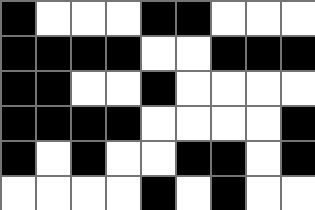[["black", "white", "white", "white", "black", "black", "white", "white", "white"], ["black", "black", "black", "black", "white", "white", "black", "black", "black"], ["black", "black", "white", "white", "black", "white", "white", "white", "white"], ["black", "black", "black", "black", "white", "white", "white", "white", "black"], ["black", "white", "black", "white", "white", "black", "black", "white", "black"], ["white", "white", "white", "white", "black", "white", "black", "white", "white"]]